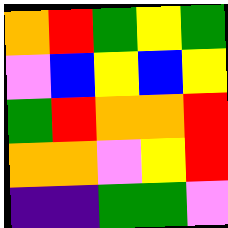[["orange", "red", "green", "yellow", "green"], ["violet", "blue", "yellow", "blue", "yellow"], ["green", "red", "orange", "orange", "red"], ["orange", "orange", "violet", "yellow", "red"], ["indigo", "indigo", "green", "green", "violet"]]